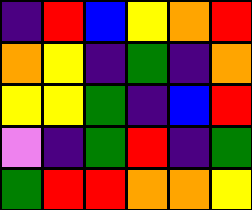[["indigo", "red", "blue", "yellow", "orange", "red"], ["orange", "yellow", "indigo", "green", "indigo", "orange"], ["yellow", "yellow", "green", "indigo", "blue", "red"], ["violet", "indigo", "green", "red", "indigo", "green"], ["green", "red", "red", "orange", "orange", "yellow"]]